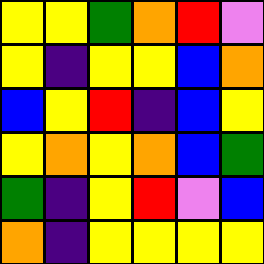[["yellow", "yellow", "green", "orange", "red", "violet"], ["yellow", "indigo", "yellow", "yellow", "blue", "orange"], ["blue", "yellow", "red", "indigo", "blue", "yellow"], ["yellow", "orange", "yellow", "orange", "blue", "green"], ["green", "indigo", "yellow", "red", "violet", "blue"], ["orange", "indigo", "yellow", "yellow", "yellow", "yellow"]]